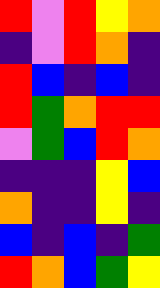[["red", "violet", "red", "yellow", "orange"], ["indigo", "violet", "red", "orange", "indigo"], ["red", "blue", "indigo", "blue", "indigo"], ["red", "green", "orange", "red", "red"], ["violet", "green", "blue", "red", "orange"], ["indigo", "indigo", "indigo", "yellow", "blue"], ["orange", "indigo", "indigo", "yellow", "indigo"], ["blue", "indigo", "blue", "indigo", "green"], ["red", "orange", "blue", "green", "yellow"]]